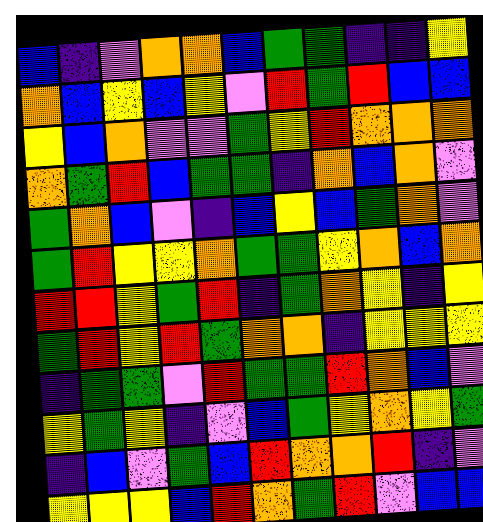[["blue", "indigo", "violet", "orange", "orange", "blue", "green", "green", "indigo", "indigo", "yellow"], ["orange", "blue", "yellow", "blue", "yellow", "violet", "red", "green", "red", "blue", "blue"], ["yellow", "blue", "orange", "violet", "violet", "green", "yellow", "red", "orange", "orange", "orange"], ["orange", "green", "red", "blue", "green", "green", "indigo", "orange", "blue", "orange", "violet"], ["green", "orange", "blue", "violet", "indigo", "blue", "yellow", "blue", "green", "orange", "violet"], ["green", "red", "yellow", "yellow", "orange", "green", "green", "yellow", "orange", "blue", "orange"], ["red", "red", "yellow", "green", "red", "indigo", "green", "orange", "yellow", "indigo", "yellow"], ["green", "red", "yellow", "red", "green", "orange", "orange", "indigo", "yellow", "yellow", "yellow"], ["indigo", "green", "green", "violet", "red", "green", "green", "red", "orange", "blue", "violet"], ["yellow", "green", "yellow", "indigo", "violet", "blue", "green", "yellow", "orange", "yellow", "green"], ["indigo", "blue", "violet", "green", "blue", "red", "orange", "orange", "red", "indigo", "violet"], ["yellow", "yellow", "yellow", "blue", "red", "orange", "green", "red", "violet", "blue", "blue"]]